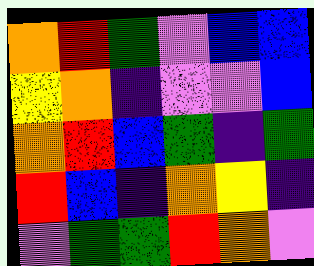[["orange", "red", "green", "violet", "blue", "blue"], ["yellow", "orange", "indigo", "violet", "violet", "blue"], ["orange", "red", "blue", "green", "indigo", "green"], ["red", "blue", "indigo", "orange", "yellow", "indigo"], ["violet", "green", "green", "red", "orange", "violet"]]